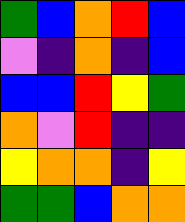[["green", "blue", "orange", "red", "blue"], ["violet", "indigo", "orange", "indigo", "blue"], ["blue", "blue", "red", "yellow", "green"], ["orange", "violet", "red", "indigo", "indigo"], ["yellow", "orange", "orange", "indigo", "yellow"], ["green", "green", "blue", "orange", "orange"]]